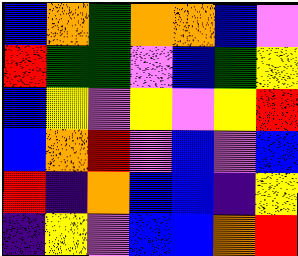[["blue", "orange", "green", "orange", "orange", "blue", "violet"], ["red", "green", "green", "violet", "blue", "green", "yellow"], ["blue", "yellow", "violet", "yellow", "violet", "yellow", "red"], ["blue", "orange", "red", "violet", "blue", "violet", "blue"], ["red", "indigo", "orange", "blue", "blue", "indigo", "yellow"], ["indigo", "yellow", "violet", "blue", "blue", "orange", "red"]]